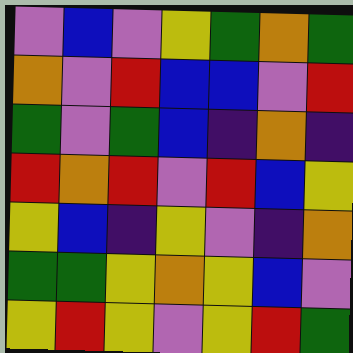[["violet", "blue", "violet", "yellow", "green", "orange", "green"], ["orange", "violet", "red", "blue", "blue", "violet", "red"], ["green", "violet", "green", "blue", "indigo", "orange", "indigo"], ["red", "orange", "red", "violet", "red", "blue", "yellow"], ["yellow", "blue", "indigo", "yellow", "violet", "indigo", "orange"], ["green", "green", "yellow", "orange", "yellow", "blue", "violet"], ["yellow", "red", "yellow", "violet", "yellow", "red", "green"]]